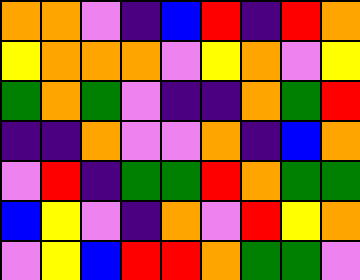[["orange", "orange", "violet", "indigo", "blue", "red", "indigo", "red", "orange"], ["yellow", "orange", "orange", "orange", "violet", "yellow", "orange", "violet", "yellow"], ["green", "orange", "green", "violet", "indigo", "indigo", "orange", "green", "red"], ["indigo", "indigo", "orange", "violet", "violet", "orange", "indigo", "blue", "orange"], ["violet", "red", "indigo", "green", "green", "red", "orange", "green", "green"], ["blue", "yellow", "violet", "indigo", "orange", "violet", "red", "yellow", "orange"], ["violet", "yellow", "blue", "red", "red", "orange", "green", "green", "violet"]]